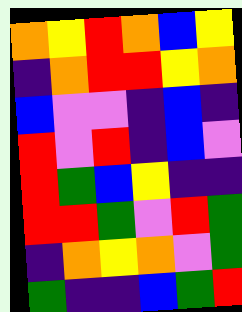[["orange", "yellow", "red", "orange", "blue", "yellow"], ["indigo", "orange", "red", "red", "yellow", "orange"], ["blue", "violet", "violet", "indigo", "blue", "indigo"], ["red", "violet", "red", "indigo", "blue", "violet"], ["red", "green", "blue", "yellow", "indigo", "indigo"], ["red", "red", "green", "violet", "red", "green"], ["indigo", "orange", "yellow", "orange", "violet", "green"], ["green", "indigo", "indigo", "blue", "green", "red"]]